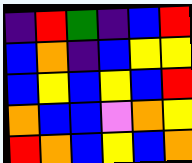[["indigo", "red", "green", "indigo", "blue", "red"], ["blue", "orange", "indigo", "blue", "yellow", "yellow"], ["blue", "yellow", "blue", "yellow", "blue", "red"], ["orange", "blue", "blue", "violet", "orange", "yellow"], ["red", "orange", "blue", "yellow", "blue", "orange"]]